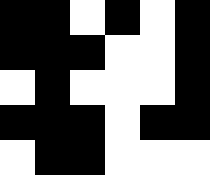[["black", "black", "white", "black", "white", "black"], ["black", "black", "black", "white", "white", "black"], ["white", "black", "white", "white", "white", "black"], ["black", "black", "black", "white", "black", "black"], ["white", "black", "black", "white", "white", "white"]]